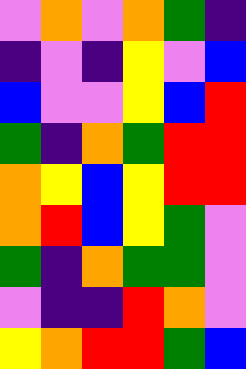[["violet", "orange", "violet", "orange", "green", "indigo"], ["indigo", "violet", "indigo", "yellow", "violet", "blue"], ["blue", "violet", "violet", "yellow", "blue", "red"], ["green", "indigo", "orange", "green", "red", "red"], ["orange", "yellow", "blue", "yellow", "red", "red"], ["orange", "red", "blue", "yellow", "green", "violet"], ["green", "indigo", "orange", "green", "green", "violet"], ["violet", "indigo", "indigo", "red", "orange", "violet"], ["yellow", "orange", "red", "red", "green", "blue"]]